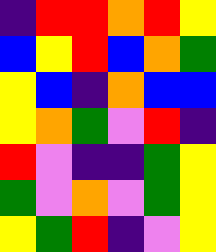[["indigo", "red", "red", "orange", "red", "yellow"], ["blue", "yellow", "red", "blue", "orange", "green"], ["yellow", "blue", "indigo", "orange", "blue", "blue"], ["yellow", "orange", "green", "violet", "red", "indigo"], ["red", "violet", "indigo", "indigo", "green", "yellow"], ["green", "violet", "orange", "violet", "green", "yellow"], ["yellow", "green", "red", "indigo", "violet", "yellow"]]